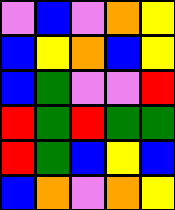[["violet", "blue", "violet", "orange", "yellow"], ["blue", "yellow", "orange", "blue", "yellow"], ["blue", "green", "violet", "violet", "red"], ["red", "green", "red", "green", "green"], ["red", "green", "blue", "yellow", "blue"], ["blue", "orange", "violet", "orange", "yellow"]]